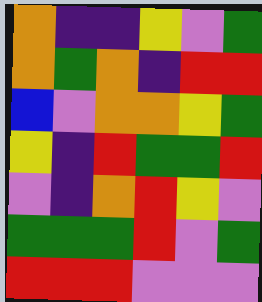[["orange", "indigo", "indigo", "yellow", "violet", "green"], ["orange", "green", "orange", "indigo", "red", "red"], ["blue", "violet", "orange", "orange", "yellow", "green"], ["yellow", "indigo", "red", "green", "green", "red"], ["violet", "indigo", "orange", "red", "yellow", "violet"], ["green", "green", "green", "red", "violet", "green"], ["red", "red", "red", "violet", "violet", "violet"]]